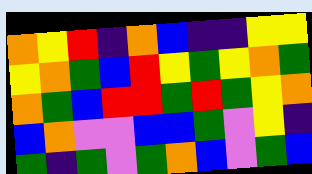[["orange", "yellow", "red", "indigo", "orange", "blue", "indigo", "indigo", "yellow", "yellow"], ["yellow", "orange", "green", "blue", "red", "yellow", "green", "yellow", "orange", "green"], ["orange", "green", "blue", "red", "red", "green", "red", "green", "yellow", "orange"], ["blue", "orange", "violet", "violet", "blue", "blue", "green", "violet", "yellow", "indigo"], ["green", "indigo", "green", "violet", "green", "orange", "blue", "violet", "green", "blue"]]